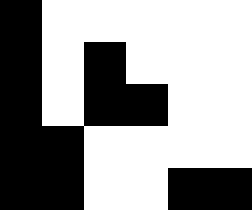[["black", "white", "white", "white", "white", "white"], ["black", "white", "black", "white", "white", "white"], ["black", "white", "black", "black", "white", "white"], ["black", "black", "white", "white", "white", "white"], ["black", "black", "white", "white", "black", "black"]]